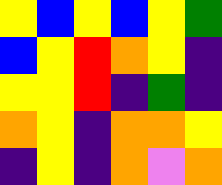[["yellow", "blue", "yellow", "blue", "yellow", "green"], ["blue", "yellow", "red", "orange", "yellow", "indigo"], ["yellow", "yellow", "red", "indigo", "green", "indigo"], ["orange", "yellow", "indigo", "orange", "orange", "yellow"], ["indigo", "yellow", "indigo", "orange", "violet", "orange"]]